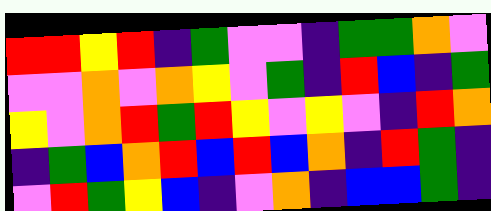[["red", "red", "yellow", "red", "indigo", "green", "violet", "violet", "indigo", "green", "green", "orange", "violet"], ["violet", "violet", "orange", "violet", "orange", "yellow", "violet", "green", "indigo", "red", "blue", "indigo", "green"], ["yellow", "violet", "orange", "red", "green", "red", "yellow", "violet", "yellow", "violet", "indigo", "red", "orange"], ["indigo", "green", "blue", "orange", "red", "blue", "red", "blue", "orange", "indigo", "red", "green", "indigo"], ["violet", "red", "green", "yellow", "blue", "indigo", "violet", "orange", "indigo", "blue", "blue", "green", "indigo"]]